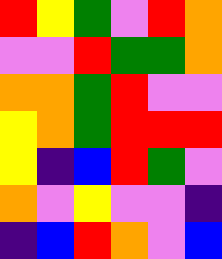[["red", "yellow", "green", "violet", "red", "orange"], ["violet", "violet", "red", "green", "green", "orange"], ["orange", "orange", "green", "red", "violet", "violet"], ["yellow", "orange", "green", "red", "red", "red"], ["yellow", "indigo", "blue", "red", "green", "violet"], ["orange", "violet", "yellow", "violet", "violet", "indigo"], ["indigo", "blue", "red", "orange", "violet", "blue"]]